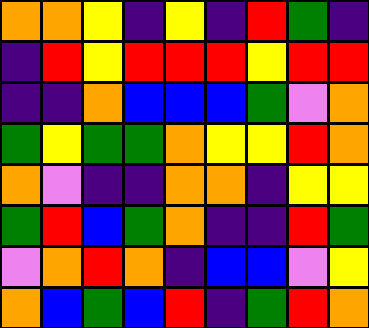[["orange", "orange", "yellow", "indigo", "yellow", "indigo", "red", "green", "indigo"], ["indigo", "red", "yellow", "red", "red", "red", "yellow", "red", "red"], ["indigo", "indigo", "orange", "blue", "blue", "blue", "green", "violet", "orange"], ["green", "yellow", "green", "green", "orange", "yellow", "yellow", "red", "orange"], ["orange", "violet", "indigo", "indigo", "orange", "orange", "indigo", "yellow", "yellow"], ["green", "red", "blue", "green", "orange", "indigo", "indigo", "red", "green"], ["violet", "orange", "red", "orange", "indigo", "blue", "blue", "violet", "yellow"], ["orange", "blue", "green", "blue", "red", "indigo", "green", "red", "orange"]]